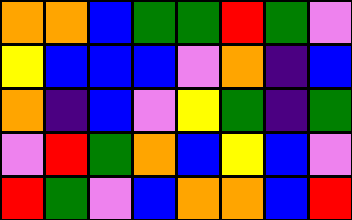[["orange", "orange", "blue", "green", "green", "red", "green", "violet"], ["yellow", "blue", "blue", "blue", "violet", "orange", "indigo", "blue"], ["orange", "indigo", "blue", "violet", "yellow", "green", "indigo", "green"], ["violet", "red", "green", "orange", "blue", "yellow", "blue", "violet"], ["red", "green", "violet", "blue", "orange", "orange", "blue", "red"]]